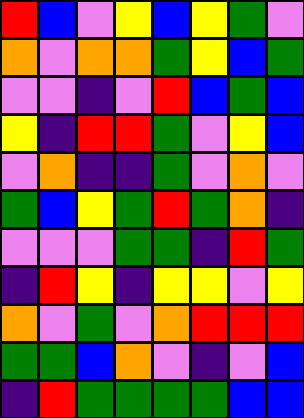[["red", "blue", "violet", "yellow", "blue", "yellow", "green", "violet"], ["orange", "violet", "orange", "orange", "green", "yellow", "blue", "green"], ["violet", "violet", "indigo", "violet", "red", "blue", "green", "blue"], ["yellow", "indigo", "red", "red", "green", "violet", "yellow", "blue"], ["violet", "orange", "indigo", "indigo", "green", "violet", "orange", "violet"], ["green", "blue", "yellow", "green", "red", "green", "orange", "indigo"], ["violet", "violet", "violet", "green", "green", "indigo", "red", "green"], ["indigo", "red", "yellow", "indigo", "yellow", "yellow", "violet", "yellow"], ["orange", "violet", "green", "violet", "orange", "red", "red", "red"], ["green", "green", "blue", "orange", "violet", "indigo", "violet", "blue"], ["indigo", "red", "green", "green", "green", "green", "blue", "blue"]]